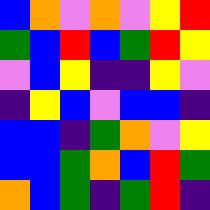[["blue", "orange", "violet", "orange", "violet", "yellow", "red"], ["green", "blue", "red", "blue", "green", "red", "yellow"], ["violet", "blue", "yellow", "indigo", "indigo", "yellow", "violet"], ["indigo", "yellow", "blue", "violet", "blue", "blue", "indigo"], ["blue", "blue", "indigo", "green", "orange", "violet", "yellow"], ["blue", "blue", "green", "orange", "blue", "red", "green"], ["orange", "blue", "green", "indigo", "green", "red", "indigo"]]